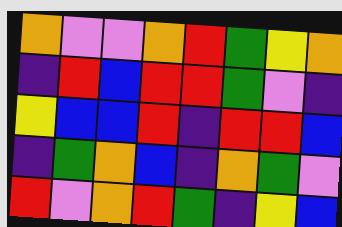[["orange", "violet", "violet", "orange", "red", "green", "yellow", "orange"], ["indigo", "red", "blue", "red", "red", "green", "violet", "indigo"], ["yellow", "blue", "blue", "red", "indigo", "red", "red", "blue"], ["indigo", "green", "orange", "blue", "indigo", "orange", "green", "violet"], ["red", "violet", "orange", "red", "green", "indigo", "yellow", "blue"]]